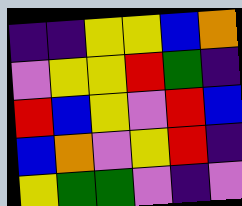[["indigo", "indigo", "yellow", "yellow", "blue", "orange"], ["violet", "yellow", "yellow", "red", "green", "indigo"], ["red", "blue", "yellow", "violet", "red", "blue"], ["blue", "orange", "violet", "yellow", "red", "indigo"], ["yellow", "green", "green", "violet", "indigo", "violet"]]